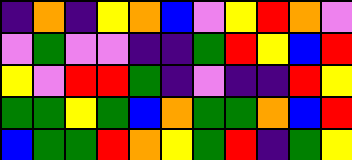[["indigo", "orange", "indigo", "yellow", "orange", "blue", "violet", "yellow", "red", "orange", "violet"], ["violet", "green", "violet", "violet", "indigo", "indigo", "green", "red", "yellow", "blue", "red"], ["yellow", "violet", "red", "red", "green", "indigo", "violet", "indigo", "indigo", "red", "yellow"], ["green", "green", "yellow", "green", "blue", "orange", "green", "green", "orange", "blue", "red"], ["blue", "green", "green", "red", "orange", "yellow", "green", "red", "indigo", "green", "yellow"]]